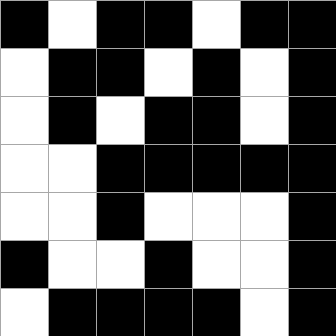[["black", "white", "black", "black", "white", "black", "black"], ["white", "black", "black", "white", "black", "white", "black"], ["white", "black", "white", "black", "black", "white", "black"], ["white", "white", "black", "black", "black", "black", "black"], ["white", "white", "black", "white", "white", "white", "black"], ["black", "white", "white", "black", "white", "white", "black"], ["white", "black", "black", "black", "black", "white", "black"]]